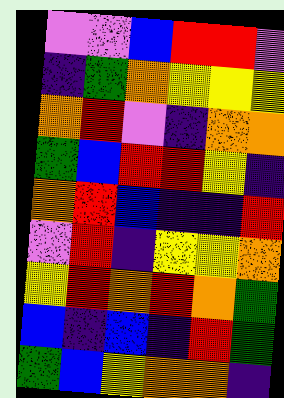[["violet", "violet", "blue", "red", "red", "violet"], ["indigo", "green", "orange", "yellow", "yellow", "yellow"], ["orange", "red", "violet", "indigo", "orange", "orange"], ["green", "blue", "red", "red", "yellow", "indigo"], ["orange", "red", "blue", "indigo", "indigo", "red"], ["violet", "red", "indigo", "yellow", "yellow", "orange"], ["yellow", "red", "orange", "red", "orange", "green"], ["blue", "indigo", "blue", "indigo", "red", "green"], ["green", "blue", "yellow", "orange", "orange", "indigo"]]